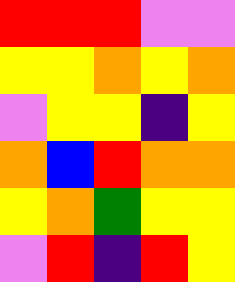[["red", "red", "red", "violet", "violet"], ["yellow", "yellow", "orange", "yellow", "orange"], ["violet", "yellow", "yellow", "indigo", "yellow"], ["orange", "blue", "red", "orange", "orange"], ["yellow", "orange", "green", "yellow", "yellow"], ["violet", "red", "indigo", "red", "yellow"]]